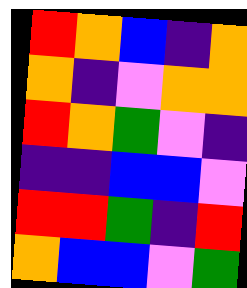[["red", "orange", "blue", "indigo", "orange"], ["orange", "indigo", "violet", "orange", "orange"], ["red", "orange", "green", "violet", "indigo"], ["indigo", "indigo", "blue", "blue", "violet"], ["red", "red", "green", "indigo", "red"], ["orange", "blue", "blue", "violet", "green"]]